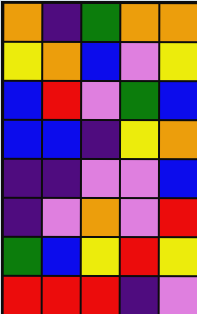[["orange", "indigo", "green", "orange", "orange"], ["yellow", "orange", "blue", "violet", "yellow"], ["blue", "red", "violet", "green", "blue"], ["blue", "blue", "indigo", "yellow", "orange"], ["indigo", "indigo", "violet", "violet", "blue"], ["indigo", "violet", "orange", "violet", "red"], ["green", "blue", "yellow", "red", "yellow"], ["red", "red", "red", "indigo", "violet"]]